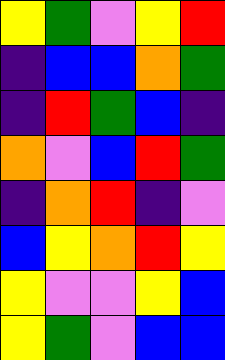[["yellow", "green", "violet", "yellow", "red"], ["indigo", "blue", "blue", "orange", "green"], ["indigo", "red", "green", "blue", "indigo"], ["orange", "violet", "blue", "red", "green"], ["indigo", "orange", "red", "indigo", "violet"], ["blue", "yellow", "orange", "red", "yellow"], ["yellow", "violet", "violet", "yellow", "blue"], ["yellow", "green", "violet", "blue", "blue"]]